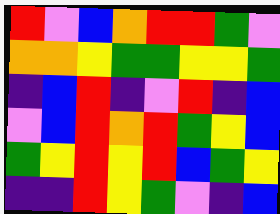[["red", "violet", "blue", "orange", "red", "red", "green", "violet"], ["orange", "orange", "yellow", "green", "green", "yellow", "yellow", "green"], ["indigo", "blue", "red", "indigo", "violet", "red", "indigo", "blue"], ["violet", "blue", "red", "orange", "red", "green", "yellow", "blue"], ["green", "yellow", "red", "yellow", "red", "blue", "green", "yellow"], ["indigo", "indigo", "red", "yellow", "green", "violet", "indigo", "blue"]]